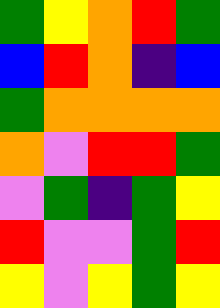[["green", "yellow", "orange", "red", "green"], ["blue", "red", "orange", "indigo", "blue"], ["green", "orange", "orange", "orange", "orange"], ["orange", "violet", "red", "red", "green"], ["violet", "green", "indigo", "green", "yellow"], ["red", "violet", "violet", "green", "red"], ["yellow", "violet", "yellow", "green", "yellow"]]